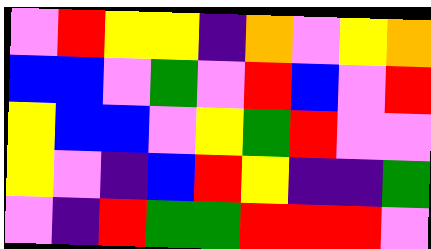[["violet", "red", "yellow", "yellow", "indigo", "orange", "violet", "yellow", "orange"], ["blue", "blue", "violet", "green", "violet", "red", "blue", "violet", "red"], ["yellow", "blue", "blue", "violet", "yellow", "green", "red", "violet", "violet"], ["yellow", "violet", "indigo", "blue", "red", "yellow", "indigo", "indigo", "green"], ["violet", "indigo", "red", "green", "green", "red", "red", "red", "violet"]]